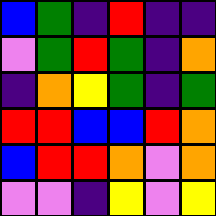[["blue", "green", "indigo", "red", "indigo", "indigo"], ["violet", "green", "red", "green", "indigo", "orange"], ["indigo", "orange", "yellow", "green", "indigo", "green"], ["red", "red", "blue", "blue", "red", "orange"], ["blue", "red", "red", "orange", "violet", "orange"], ["violet", "violet", "indigo", "yellow", "violet", "yellow"]]